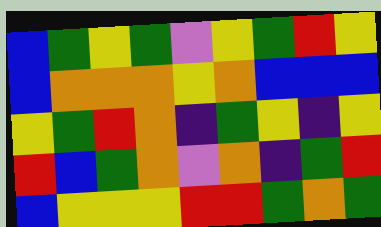[["blue", "green", "yellow", "green", "violet", "yellow", "green", "red", "yellow"], ["blue", "orange", "orange", "orange", "yellow", "orange", "blue", "blue", "blue"], ["yellow", "green", "red", "orange", "indigo", "green", "yellow", "indigo", "yellow"], ["red", "blue", "green", "orange", "violet", "orange", "indigo", "green", "red"], ["blue", "yellow", "yellow", "yellow", "red", "red", "green", "orange", "green"]]